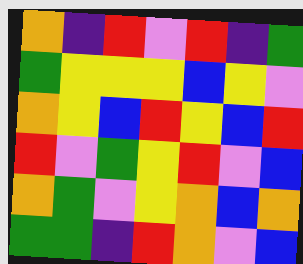[["orange", "indigo", "red", "violet", "red", "indigo", "green"], ["green", "yellow", "yellow", "yellow", "blue", "yellow", "violet"], ["orange", "yellow", "blue", "red", "yellow", "blue", "red"], ["red", "violet", "green", "yellow", "red", "violet", "blue"], ["orange", "green", "violet", "yellow", "orange", "blue", "orange"], ["green", "green", "indigo", "red", "orange", "violet", "blue"]]